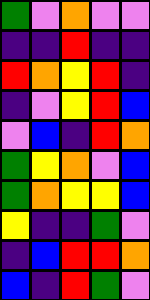[["green", "violet", "orange", "violet", "violet"], ["indigo", "indigo", "red", "indigo", "indigo"], ["red", "orange", "yellow", "red", "indigo"], ["indigo", "violet", "yellow", "red", "blue"], ["violet", "blue", "indigo", "red", "orange"], ["green", "yellow", "orange", "violet", "blue"], ["green", "orange", "yellow", "yellow", "blue"], ["yellow", "indigo", "indigo", "green", "violet"], ["indigo", "blue", "red", "red", "orange"], ["blue", "indigo", "red", "green", "violet"]]